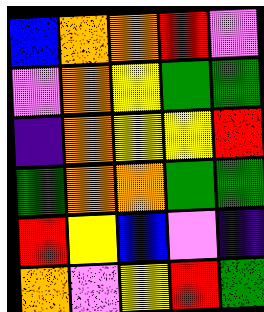[["blue", "orange", "orange", "red", "violet"], ["violet", "orange", "yellow", "green", "green"], ["indigo", "orange", "yellow", "yellow", "red"], ["green", "orange", "orange", "green", "green"], ["red", "yellow", "blue", "violet", "indigo"], ["orange", "violet", "yellow", "red", "green"]]